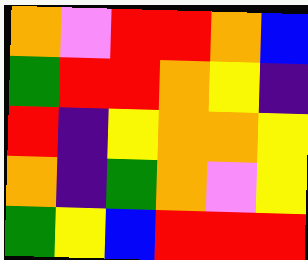[["orange", "violet", "red", "red", "orange", "blue"], ["green", "red", "red", "orange", "yellow", "indigo"], ["red", "indigo", "yellow", "orange", "orange", "yellow"], ["orange", "indigo", "green", "orange", "violet", "yellow"], ["green", "yellow", "blue", "red", "red", "red"]]